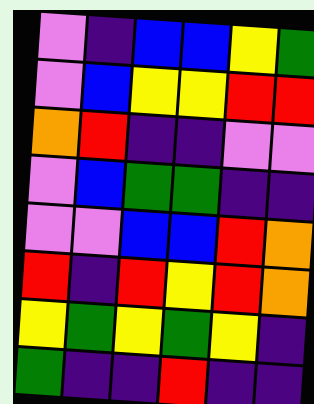[["violet", "indigo", "blue", "blue", "yellow", "green"], ["violet", "blue", "yellow", "yellow", "red", "red"], ["orange", "red", "indigo", "indigo", "violet", "violet"], ["violet", "blue", "green", "green", "indigo", "indigo"], ["violet", "violet", "blue", "blue", "red", "orange"], ["red", "indigo", "red", "yellow", "red", "orange"], ["yellow", "green", "yellow", "green", "yellow", "indigo"], ["green", "indigo", "indigo", "red", "indigo", "indigo"]]